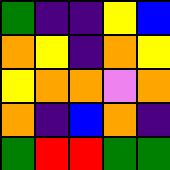[["green", "indigo", "indigo", "yellow", "blue"], ["orange", "yellow", "indigo", "orange", "yellow"], ["yellow", "orange", "orange", "violet", "orange"], ["orange", "indigo", "blue", "orange", "indigo"], ["green", "red", "red", "green", "green"]]